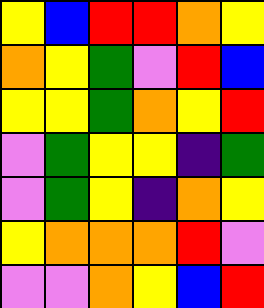[["yellow", "blue", "red", "red", "orange", "yellow"], ["orange", "yellow", "green", "violet", "red", "blue"], ["yellow", "yellow", "green", "orange", "yellow", "red"], ["violet", "green", "yellow", "yellow", "indigo", "green"], ["violet", "green", "yellow", "indigo", "orange", "yellow"], ["yellow", "orange", "orange", "orange", "red", "violet"], ["violet", "violet", "orange", "yellow", "blue", "red"]]